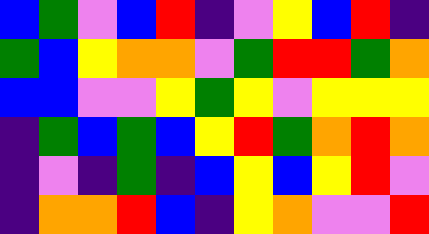[["blue", "green", "violet", "blue", "red", "indigo", "violet", "yellow", "blue", "red", "indigo"], ["green", "blue", "yellow", "orange", "orange", "violet", "green", "red", "red", "green", "orange"], ["blue", "blue", "violet", "violet", "yellow", "green", "yellow", "violet", "yellow", "yellow", "yellow"], ["indigo", "green", "blue", "green", "blue", "yellow", "red", "green", "orange", "red", "orange"], ["indigo", "violet", "indigo", "green", "indigo", "blue", "yellow", "blue", "yellow", "red", "violet"], ["indigo", "orange", "orange", "red", "blue", "indigo", "yellow", "orange", "violet", "violet", "red"]]